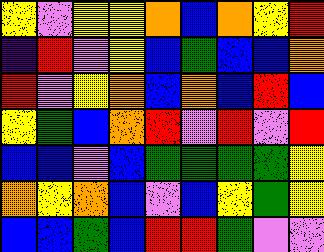[["yellow", "violet", "yellow", "yellow", "orange", "blue", "orange", "yellow", "red"], ["indigo", "red", "violet", "yellow", "blue", "green", "blue", "blue", "orange"], ["red", "violet", "yellow", "orange", "blue", "orange", "blue", "red", "blue"], ["yellow", "green", "blue", "orange", "red", "violet", "red", "violet", "red"], ["blue", "blue", "violet", "blue", "green", "green", "green", "green", "yellow"], ["orange", "yellow", "orange", "blue", "violet", "blue", "yellow", "green", "yellow"], ["blue", "blue", "green", "blue", "red", "red", "green", "violet", "violet"]]